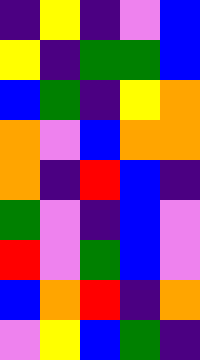[["indigo", "yellow", "indigo", "violet", "blue"], ["yellow", "indigo", "green", "green", "blue"], ["blue", "green", "indigo", "yellow", "orange"], ["orange", "violet", "blue", "orange", "orange"], ["orange", "indigo", "red", "blue", "indigo"], ["green", "violet", "indigo", "blue", "violet"], ["red", "violet", "green", "blue", "violet"], ["blue", "orange", "red", "indigo", "orange"], ["violet", "yellow", "blue", "green", "indigo"]]